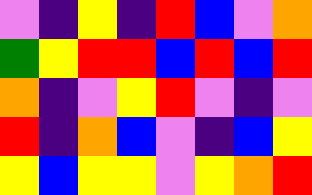[["violet", "indigo", "yellow", "indigo", "red", "blue", "violet", "orange"], ["green", "yellow", "red", "red", "blue", "red", "blue", "red"], ["orange", "indigo", "violet", "yellow", "red", "violet", "indigo", "violet"], ["red", "indigo", "orange", "blue", "violet", "indigo", "blue", "yellow"], ["yellow", "blue", "yellow", "yellow", "violet", "yellow", "orange", "red"]]